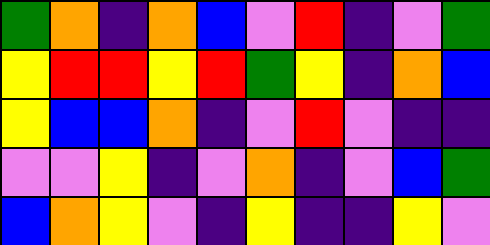[["green", "orange", "indigo", "orange", "blue", "violet", "red", "indigo", "violet", "green"], ["yellow", "red", "red", "yellow", "red", "green", "yellow", "indigo", "orange", "blue"], ["yellow", "blue", "blue", "orange", "indigo", "violet", "red", "violet", "indigo", "indigo"], ["violet", "violet", "yellow", "indigo", "violet", "orange", "indigo", "violet", "blue", "green"], ["blue", "orange", "yellow", "violet", "indigo", "yellow", "indigo", "indigo", "yellow", "violet"]]